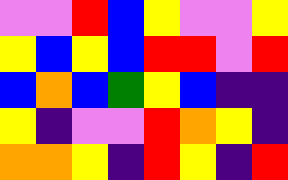[["violet", "violet", "red", "blue", "yellow", "violet", "violet", "yellow"], ["yellow", "blue", "yellow", "blue", "red", "red", "violet", "red"], ["blue", "orange", "blue", "green", "yellow", "blue", "indigo", "indigo"], ["yellow", "indigo", "violet", "violet", "red", "orange", "yellow", "indigo"], ["orange", "orange", "yellow", "indigo", "red", "yellow", "indigo", "red"]]